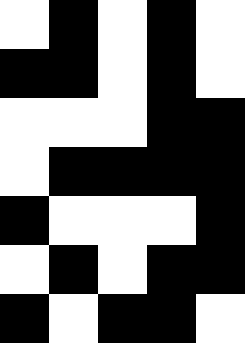[["white", "black", "white", "black", "white"], ["black", "black", "white", "black", "white"], ["white", "white", "white", "black", "black"], ["white", "black", "black", "black", "black"], ["black", "white", "white", "white", "black"], ["white", "black", "white", "black", "black"], ["black", "white", "black", "black", "white"]]